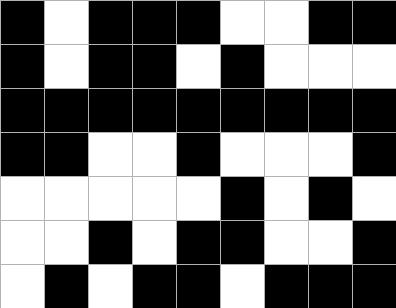[["black", "white", "black", "black", "black", "white", "white", "black", "black"], ["black", "white", "black", "black", "white", "black", "white", "white", "white"], ["black", "black", "black", "black", "black", "black", "black", "black", "black"], ["black", "black", "white", "white", "black", "white", "white", "white", "black"], ["white", "white", "white", "white", "white", "black", "white", "black", "white"], ["white", "white", "black", "white", "black", "black", "white", "white", "black"], ["white", "black", "white", "black", "black", "white", "black", "black", "black"]]